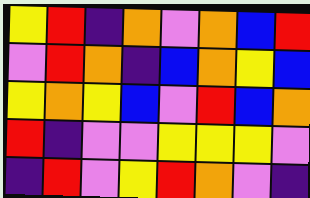[["yellow", "red", "indigo", "orange", "violet", "orange", "blue", "red"], ["violet", "red", "orange", "indigo", "blue", "orange", "yellow", "blue"], ["yellow", "orange", "yellow", "blue", "violet", "red", "blue", "orange"], ["red", "indigo", "violet", "violet", "yellow", "yellow", "yellow", "violet"], ["indigo", "red", "violet", "yellow", "red", "orange", "violet", "indigo"]]